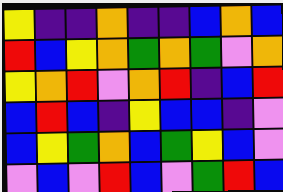[["yellow", "indigo", "indigo", "orange", "indigo", "indigo", "blue", "orange", "blue"], ["red", "blue", "yellow", "orange", "green", "orange", "green", "violet", "orange"], ["yellow", "orange", "red", "violet", "orange", "red", "indigo", "blue", "red"], ["blue", "red", "blue", "indigo", "yellow", "blue", "blue", "indigo", "violet"], ["blue", "yellow", "green", "orange", "blue", "green", "yellow", "blue", "violet"], ["violet", "blue", "violet", "red", "blue", "violet", "green", "red", "blue"]]